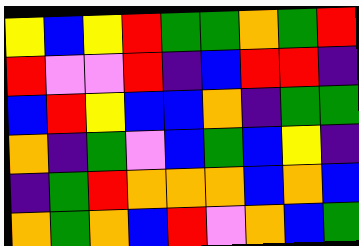[["yellow", "blue", "yellow", "red", "green", "green", "orange", "green", "red"], ["red", "violet", "violet", "red", "indigo", "blue", "red", "red", "indigo"], ["blue", "red", "yellow", "blue", "blue", "orange", "indigo", "green", "green"], ["orange", "indigo", "green", "violet", "blue", "green", "blue", "yellow", "indigo"], ["indigo", "green", "red", "orange", "orange", "orange", "blue", "orange", "blue"], ["orange", "green", "orange", "blue", "red", "violet", "orange", "blue", "green"]]